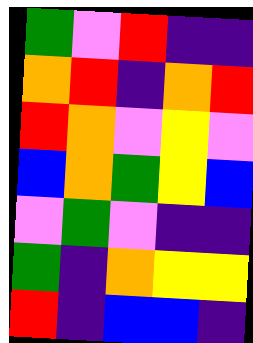[["green", "violet", "red", "indigo", "indigo"], ["orange", "red", "indigo", "orange", "red"], ["red", "orange", "violet", "yellow", "violet"], ["blue", "orange", "green", "yellow", "blue"], ["violet", "green", "violet", "indigo", "indigo"], ["green", "indigo", "orange", "yellow", "yellow"], ["red", "indigo", "blue", "blue", "indigo"]]